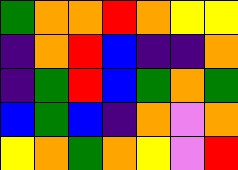[["green", "orange", "orange", "red", "orange", "yellow", "yellow"], ["indigo", "orange", "red", "blue", "indigo", "indigo", "orange"], ["indigo", "green", "red", "blue", "green", "orange", "green"], ["blue", "green", "blue", "indigo", "orange", "violet", "orange"], ["yellow", "orange", "green", "orange", "yellow", "violet", "red"]]